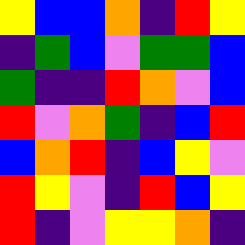[["yellow", "blue", "blue", "orange", "indigo", "red", "yellow"], ["indigo", "green", "blue", "violet", "green", "green", "blue"], ["green", "indigo", "indigo", "red", "orange", "violet", "blue"], ["red", "violet", "orange", "green", "indigo", "blue", "red"], ["blue", "orange", "red", "indigo", "blue", "yellow", "violet"], ["red", "yellow", "violet", "indigo", "red", "blue", "yellow"], ["red", "indigo", "violet", "yellow", "yellow", "orange", "indigo"]]